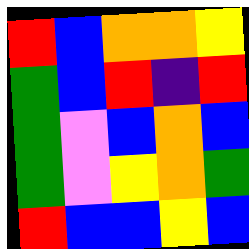[["red", "blue", "orange", "orange", "yellow"], ["green", "blue", "red", "indigo", "red"], ["green", "violet", "blue", "orange", "blue"], ["green", "violet", "yellow", "orange", "green"], ["red", "blue", "blue", "yellow", "blue"]]